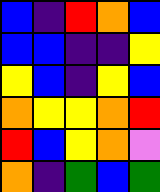[["blue", "indigo", "red", "orange", "blue"], ["blue", "blue", "indigo", "indigo", "yellow"], ["yellow", "blue", "indigo", "yellow", "blue"], ["orange", "yellow", "yellow", "orange", "red"], ["red", "blue", "yellow", "orange", "violet"], ["orange", "indigo", "green", "blue", "green"]]